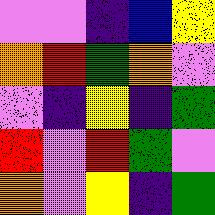[["violet", "violet", "indigo", "blue", "yellow"], ["orange", "red", "green", "orange", "violet"], ["violet", "indigo", "yellow", "indigo", "green"], ["red", "violet", "red", "green", "violet"], ["orange", "violet", "yellow", "indigo", "green"]]